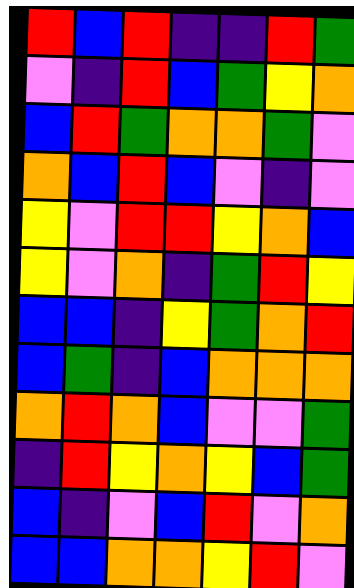[["red", "blue", "red", "indigo", "indigo", "red", "green"], ["violet", "indigo", "red", "blue", "green", "yellow", "orange"], ["blue", "red", "green", "orange", "orange", "green", "violet"], ["orange", "blue", "red", "blue", "violet", "indigo", "violet"], ["yellow", "violet", "red", "red", "yellow", "orange", "blue"], ["yellow", "violet", "orange", "indigo", "green", "red", "yellow"], ["blue", "blue", "indigo", "yellow", "green", "orange", "red"], ["blue", "green", "indigo", "blue", "orange", "orange", "orange"], ["orange", "red", "orange", "blue", "violet", "violet", "green"], ["indigo", "red", "yellow", "orange", "yellow", "blue", "green"], ["blue", "indigo", "violet", "blue", "red", "violet", "orange"], ["blue", "blue", "orange", "orange", "yellow", "red", "violet"]]